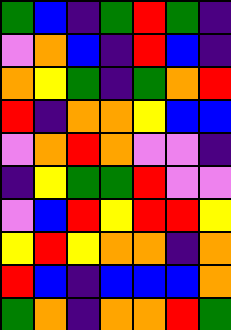[["green", "blue", "indigo", "green", "red", "green", "indigo"], ["violet", "orange", "blue", "indigo", "red", "blue", "indigo"], ["orange", "yellow", "green", "indigo", "green", "orange", "red"], ["red", "indigo", "orange", "orange", "yellow", "blue", "blue"], ["violet", "orange", "red", "orange", "violet", "violet", "indigo"], ["indigo", "yellow", "green", "green", "red", "violet", "violet"], ["violet", "blue", "red", "yellow", "red", "red", "yellow"], ["yellow", "red", "yellow", "orange", "orange", "indigo", "orange"], ["red", "blue", "indigo", "blue", "blue", "blue", "orange"], ["green", "orange", "indigo", "orange", "orange", "red", "green"]]